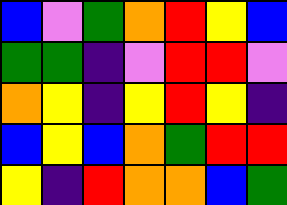[["blue", "violet", "green", "orange", "red", "yellow", "blue"], ["green", "green", "indigo", "violet", "red", "red", "violet"], ["orange", "yellow", "indigo", "yellow", "red", "yellow", "indigo"], ["blue", "yellow", "blue", "orange", "green", "red", "red"], ["yellow", "indigo", "red", "orange", "orange", "blue", "green"]]